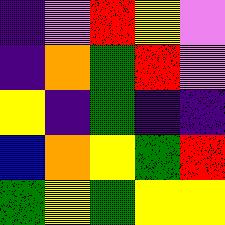[["indigo", "violet", "red", "yellow", "violet"], ["indigo", "orange", "green", "red", "violet"], ["yellow", "indigo", "green", "indigo", "indigo"], ["blue", "orange", "yellow", "green", "red"], ["green", "yellow", "green", "yellow", "yellow"]]